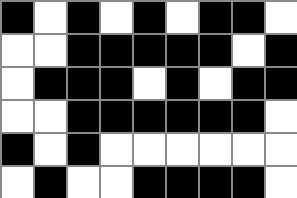[["black", "white", "black", "white", "black", "white", "black", "black", "white"], ["white", "white", "black", "black", "black", "black", "black", "white", "black"], ["white", "black", "black", "black", "white", "black", "white", "black", "black"], ["white", "white", "black", "black", "black", "black", "black", "black", "white"], ["black", "white", "black", "white", "white", "white", "white", "white", "white"], ["white", "black", "white", "white", "black", "black", "black", "black", "white"]]